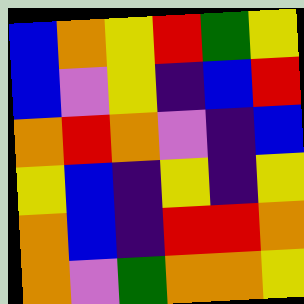[["blue", "orange", "yellow", "red", "green", "yellow"], ["blue", "violet", "yellow", "indigo", "blue", "red"], ["orange", "red", "orange", "violet", "indigo", "blue"], ["yellow", "blue", "indigo", "yellow", "indigo", "yellow"], ["orange", "blue", "indigo", "red", "red", "orange"], ["orange", "violet", "green", "orange", "orange", "yellow"]]